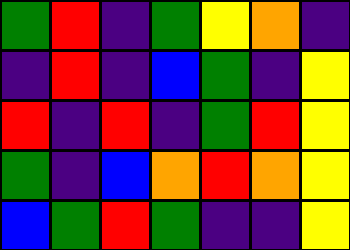[["green", "red", "indigo", "green", "yellow", "orange", "indigo"], ["indigo", "red", "indigo", "blue", "green", "indigo", "yellow"], ["red", "indigo", "red", "indigo", "green", "red", "yellow"], ["green", "indigo", "blue", "orange", "red", "orange", "yellow"], ["blue", "green", "red", "green", "indigo", "indigo", "yellow"]]